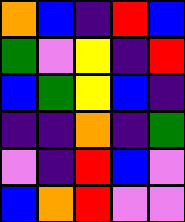[["orange", "blue", "indigo", "red", "blue"], ["green", "violet", "yellow", "indigo", "red"], ["blue", "green", "yellow", "blue", "indigo"], ["indigo", "indigo", "orange", "indigo", "green"], ["violet", "indigo", "red", "blue", "violet"], ["blue", "orange", "red", "violet", "violet"]]